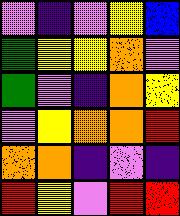[["violet", "indigo", "violet", "yellow", "blue"], ["green", "yellow", "yellow", "orange", "violet"], ["green", "violet", "indigo", "orange", "yellow"], ["violet", "yellow", "orange", "orange", "red"], ["orange", "orange", "indigo", "violet", "indigo"], ["red", "yellow", "violet", "red", "red"]]